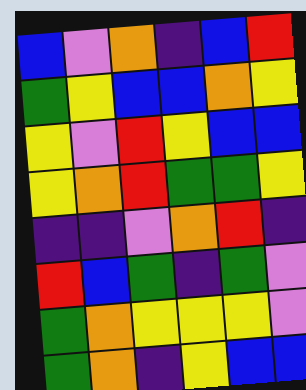[["blue", "violet", "orange", "indigo", "blue", "red"], ["green", "yellow", "blue", "blue", "orange", "yellow"], ["yellow", "violet", "red", "yellow", "blue", "blue"], ["yellow", "orange", "red", "green", "green", "yellow"], ["indigo", "indigo", "violet", "orange", "red", "indigo"], ["red", "blue", "green", "indigo", "green", "violet"], ["green", "orange", "yellow", "yellow", "yellow", "violet"], ["green", "orange", "indigo", "yellow", "blue", "blue"]]